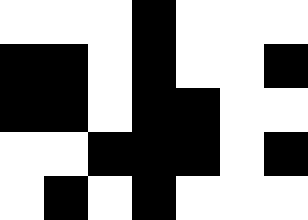[["white", "white", "white", "black", "white", "white", "white"], ["black", "black", "white", "black", "white", "white", "black"], ["black", "black", "white", "black", "black", "white", "white"], ["white", "white", "black", "black", "black", "white", "black"], ["white", "black", "white", "black", "white", "white", "white"]]